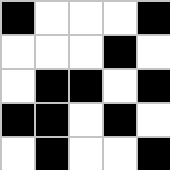[["black", "white", "white", "white", "black"], ["white", "white", "white", "black", "white"], ["white", "black", "black", "white", "black"], ["black", "black", "white", "black", "white"], ["white", "black", "white", "white", "black"]]